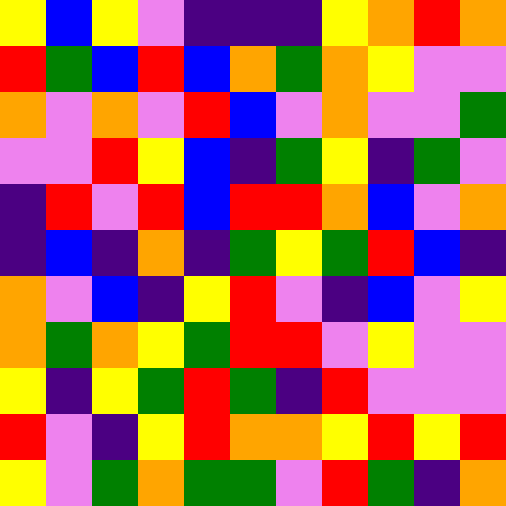[["yellow", "blue", "yellow", "violet", "indigo", "indigo", "indigo", "yellow", "orange", "red", "orange"], ["red", "green", "blue", "red", "blue", "orange", "green", "orange", "yellow", "violet", "violet"], ["orange", "violet", "orange", "violet", "red", "blue", "violet", "orange", "violet", "violet", "green"], ["violet", "violet", "red", "yellow", "blue", "indigo", "green", "yellow", "indigo", "green", "violet"], ["indigo", "red", "violet", "red", "blue", "red", "red", "orange", "blue", "violet", "orange"], ["indigo", "blue", "indigo", "orange", "indigo", "green", "yellow", "green", "red", "blue", "indigo"], ["orange", "violet", "blue", "indigo", "yellow", "red", "violet", "indigo", "blue", "violet", "yellow"], ["orange", "green", "orange", "yellow", "green", "red", "red", "violet", "yellow", "violet", "violet"], ["yellow", "indigo", "yellow", "green", "red", "green", "indigo", "red", "violet", "violet", "violet"], ["red", "violet", "indigo", "yellow", "red", "orange", "orange", "yellow", "red", "yellow", "red"], ["yellow", "violet", "green", "orange", "green", "green", "violet", "red", "green", "indigo", "orange"]]